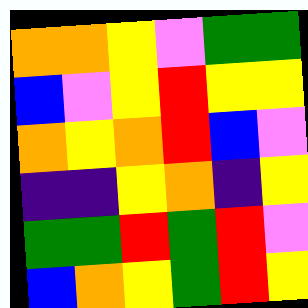[["orange", "orange", "yellow", "violet", "green", "green"], ["blue", "violet", "yellow", "red", "yellow", "yellow"], ["orange", "yellow", "orange", "red", "blue", "violet"], ["indigo", "indigo", "yellow", "orange", "indigo", "yellow"], ["green", "green", "red", "green", "red", "violet"], ["blue", "orange", "yellow", "green", "red", "yellow"]]